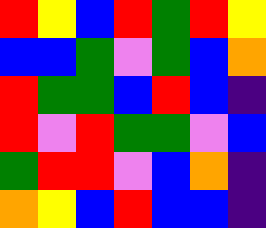[["red", "yellow", "blue", "red", "green", "red", "yellow"], ["blue", "blue", "green", "violet", "green", "blue", "orange"], ["red", "green", "green", "blue", "red", "blue", "indigo"], ["red", "violet", "red", "green", "green", "violet", "blue"], ["green", "red", "red", "violet", "blue", "orange", "indigo"], ["orange", "yellow", "blue", "red", "blue", "blue", "indigo"]]